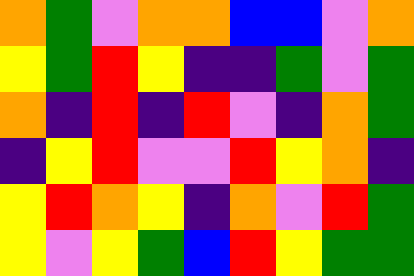[["orange", "green", "violet", "orange", "orange", "blue", "blue", "violet", "orange"], ["yellow", "green", "red", "yellow", "indigo", "indigo", "green", "violet", "green"], ["orange", "indigo", "red", "indigo", "red", "violet", "indigo", "orange", "green"], ["indigo", "yellow", "red", "violet", "violet", "red", "yellow", "orange", "indigo"], ["yellow", "red", "orange", "yellow", "indigo", "orange", "violet", "red", "green"], ["yellow", "violet", "yellow", "green", "blue", "red", "yellow", "green", "green"]]